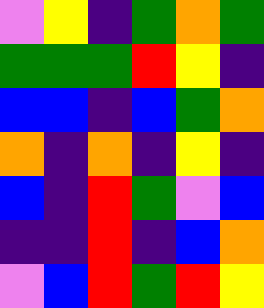[["violet", "yellow", "indigo", "green", "orange", "green"], ["green", "green", "green", "red", "yellow", "indigo"], ["blue", "blue", "indigo", "blue", "green", "orange"], ["orange", "indigo", "orange", "indigo", "yellow", "indigo"], ["blue", "indigo", "red", "green", "violet", "blue"], ["indigo", "indigo", "red", "indigo", "blue", "orange"], ["violet", "blue", "red", "green", "red", "yellow"]]